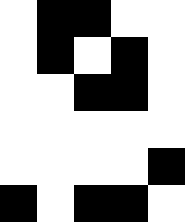[["white", "black", "black", "white", "white"], ["white", "black", "white", "black", "white"], ["white", "white", "black", "black", "white"], ["white", "white", "white", "white", "white"], ["white", "white", "white", "white", "black"], ["black", "white", "black", "black", "white"]]